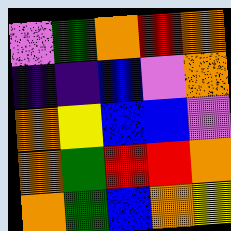[["violet", "green", "orange", "red", "orange"], ["indigo", "indigo", "blue", "violet", "orange"], ["orange", "yellow", "blue", "blue", "violet"], ["orange", "green", "red", "red", "orange"], ["orange", "green", "blue", "orange", "yellow"]]